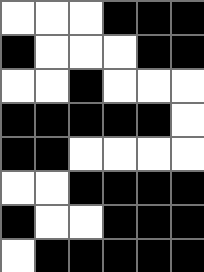[["white", "white", "white", "black", "black", "black"], ["black", "white", "white", "white", "black", "black"], ["white", "white", "black", "white", "white", "white"], ["black", "black", "black", "black", "black", "white"], ["black", "black", "white", "white", "white", "white"], ["white", "white", "black", "black", "black", "black"], ["black", "white", "white", "black", "black", "black"], ["white", "black", "black", "black", "black", "black"]]